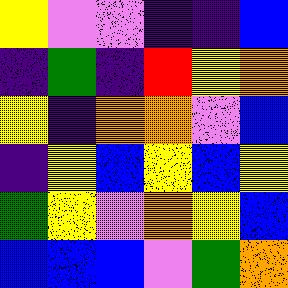[["yellow", "violet", "violet", "indigo", "indigo", "blue"], ["indigo", "green", "indigo", "red", "yellow", "orange"], ["yellow", "indigo", "orange", "orange", "violet", "blue"], ["indigo", "yellow", "blue", "yellow", "blue", "yellow"], ["green", "yellow", "violet", "orange", "yellow", "blue"], ["blue", "blue", "blue", "violet", "green", "orange"]]